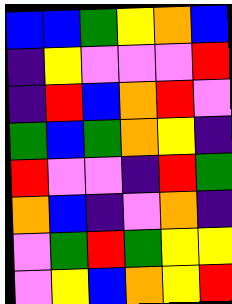[["blue", "blue", "green", "yellow", "orange", "blue"], ["indigo", "yellow", "violet", "violet", "violet", "red"], ["indigo", "red", "blue", "orange", "red", "violet"], ["green", "blue", "green", "orange", "yellow", "indigo"], ["red", "violet", "violet", "indigo", "red", "green"], ["orange", "blue", "indigo", "violet", "orange", "indigo"], ["violet", "green", "red", "green", "yellow", "yellow"], ["violet", "yellow", "blue", "orange", "yellow", "red"]]